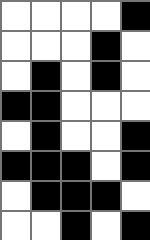[["white", "white", "white", "white", "black"], ["white", "white", "white", "black", "white"], ["white", "black", "white", "black", "white"], ["black", "black", "white", "white", "white"], ["white", "black", "white", "white", "black"], ["black", "black", "black", "white", "black"], ["white", "black", "black", "black", "white"], ["white", "white", "black", "white", "black"]]